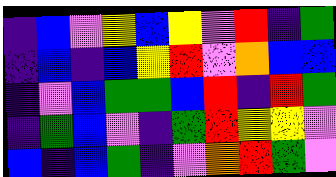[["indigo", "blue", "violet", "yellow", "blue", "yellow", "violet", "red", "indigo", "green"], ["indigo", "blue", "indigo", "blue", "yellow", "red", "violet", "orange", "blue", "blue"], ["indigo", "violet", "blue", "green", "green", "blue", "red", "indigo", "red", "green"], ["indigo", "green", "blue", "violet", "indigo", "green", "red", "yellow", "yellow", "violet"], ["blue", "indigo", "blue", "green", "indigo", "violet", "orange", "red", "green", "violet"]]